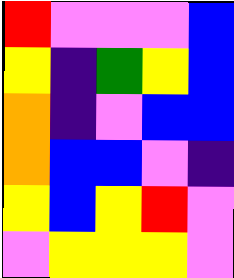[["red", "violet", "violet", "violet", "blue"], ["yellow", "indigo", "green", "yellow", "blue"], ["orange", "indigo", "violet", "blue", "blue"], ["orange", "blue", "blue", "violet", "indigo"], ["yellow", "blue", "yellow", "red", "violet"], ["violet", "yellow", "yellow", "yellow", "violet"]]